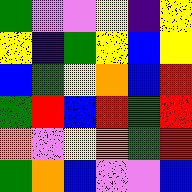[["green", "violet", "violet", "yellow", "indigo", "yellow"], ["yellow", "indigo", "green", "yellow", "blue", "yellow"], ["blue", "green", "yellow", "orange", "blue", "red"], ["green", "red", "blue", "red", "green", "red"], ["orange", "violet", "yellow", "orange", "green", "red"], ["green", "orange", "blue", "violet", "violet", "blue"]]